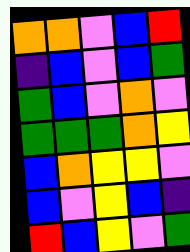[["orange", "orange", "violet", "blue", "red"], ["indigo", "blue", "violet", "blue", "green"], ["green", "blue", "violet", "orange", "violet"], ["green", "green", "green", "orange", "yellow"], ["blue", "orange", "yellow", "yellow", "violet"], ["blue", "violet", "yellow", "blue", "indigo"], ["red", "blue", "yellow", "violet", "green"]]